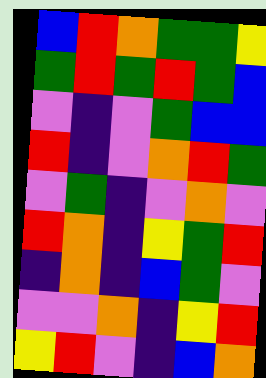[["blue", "red", "orange", "green", "green", "yellow"], ["green", "red", "green", "red", "green", "blue"], ["violet", "indigo", "violet", "green", "blue", "blue"], ["red", "indigo", "violet", "orange", "red", "green"], ["violet", "green", "indigo", "violet", "orange", "violet"], ["red", "orange", "indigo", "yellow", "green", "red"], ["indigo", "orange", "indigo", "blue", "green", "violet"], ["violet", "violet", "orange", "indigo", "yellow", "red"], ["yellow", "red", "violet", "indigo", "blue", "orange"]]